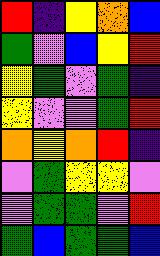[["red", "indigo", "yellow", "orange", "blue"], ["green", "violet", "blue", "yellow", "red"], ["yellow", "green", "violet", "green", "indigo"], ["yellow", "violet", "violet", "green", "red"], ["orange", "yellow", "orange", "red", "indigo"], ["violet", "green", "yellow", "yellow", "violet"], ["violet", "green", "green", "violet", "red"], ["green", "blue", "green", "green", "blue"]]